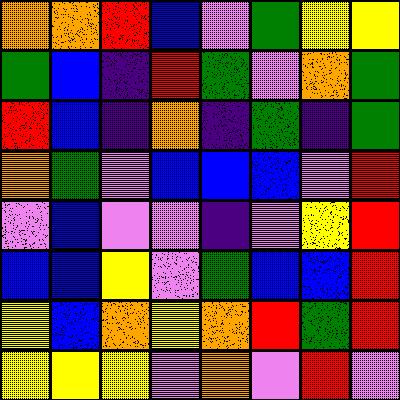[["orange", "orange", "red", "blue", "violet", "green", "yellow", "yellow"], ["green", "blue", "indigo", "red", "green", "violet", "orange", "green"], ["red", "blue", "indigo", "orange", "indigo", "green", "indigo", "green"], ["orange", "green", "violet", "blue", "blue", "blue", "violet", "red"], ["violet", "blue", "violet", "violet", "indigo", "violet", "yellow", "red"], ["blue", "blue", "yellow", "violet", "green", "blue", "blue", "red"], ["yellow", "blue", "orange", "yellow", "orange", "red", "green", "red"], ["yellow", "yellow", "yellow", "violet", "orange", "violet", "red", "violet"]]